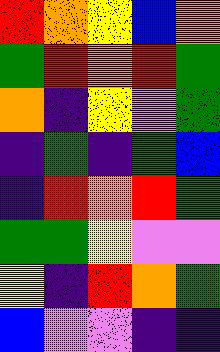[["red", "orange", "yellow", "blue", "orange"], ["green", "red", "orange", "red", "green"], ["orange", "indigo", "yellow", "violet", "green"], ["indigo", "green", "indigo", "green", "blue"], ["indigo", "red", "orange", "red", "green"], ["green", "green", "yellow", "violet", "violet"], ["yellow", "indigo", "red", "orange", "green"], ["blue", "violet", "violet", "indigo", "indigo"]]